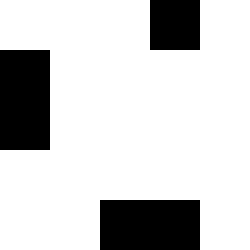[["white", "white", "white", "black", "white"], ["black", "white", "white", "white", "white"], ["black", "white", "white", "white", "white"], ["white", "white", "white", "white", "white"], ["white", "white", "black", "black", "white"]]